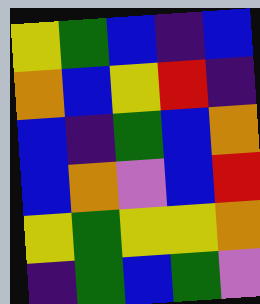[["yellow", "green", "blue", "indigo", "blue"], ["orange", "blue", "yellow", "red", "indigo"], ["blue", "indigo", "green", "blue", "orange"], ["blue", "orange", "violet", "blue", "red"], ["yellow", "green", "yellow", "yellow", "orange"], ["indigo", "green", "blue", "green", "violet"]]